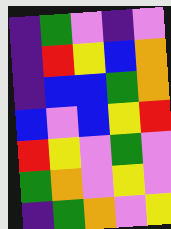[["indigo", "green", "violet", "indigo", "violet"], ["indigo", "red", "yellow", "blue", "orange"], ["indigo", "blue", "blue", "green", "orange"], ["blue", "violet", "blue", "yellow", "red"], ["red", "yellow", "violet", "green", "violet"], ["green", "orange", "violet", "yellow", "violet"], ["indigo", "green", "orange", "violet", "yellow"]]